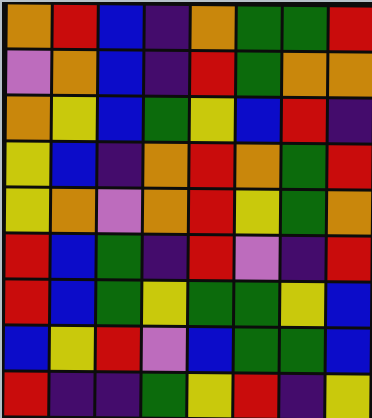[["orange", "red", "blue", "indigo", "orange", "green", "green", "red"], ["violet", "orange", "blue", "indigo", "red", "green", "orange", "orange"], ["orange", "yellow", "blue", "green", "yellow", "blue", "red", "indigo"], ["yellow", "blue", "indigo", "orange", "red", "orange", "green", "red"], ["yellow", "orange", "violet", "orange", "red", "yellow", "green", "orange"], ["red", "blue", "green", "indigo", "red", "violet", "indigo", "red"], ["red", "blue", "green", "yellow", "green", "green", "yellow", "blue"], ["blue", "yellow", "red", "violet", "blue", "green", "green", "blue"], ["red", "indigo", "indigo", "green", "yellow", "red", "indigo", "yellow"]]